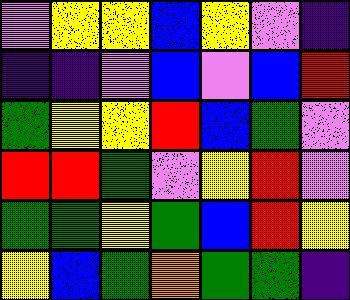[["violet", "yellow", "yellow", "blue", "yellow", "violet", "indigo"], ["indigo", "indigo", "violet", "blue", "violet", "blue", "red"], ["green", "yellow", "yellow", "red", "blue", "green", "violet"], ["red", "red", "green", "violet", "yellow", "red", "violet"], ["green", "green", "yellow", "green", "blue", "red", "yellow"], ["yellow", "blue", "green", "orange", "green", "green", "indigo"]]